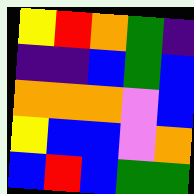[["yellow", "red", "orange", "green", "indigo"], ["indigo", "indigo", "blue", "green", "blue"], ["orange", "orange", "orange", "violet", "blue"], ["yellow", "blue", "blue", "violet", "orange"], ["blue", "red", "blue", "green", "green"]]